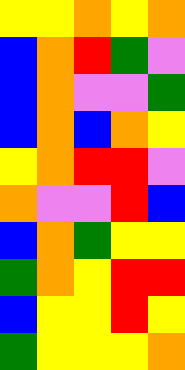[["yellow", "yellow", "orange", "yellow", "orange"], ["blue", "orange", "red", "green", "violet"], ["blue", "orange", "violet", "violet", "green"], ["blue", "orange", "blue", "orange", "yellow"], ["yellow", "orange", "red", "red", "violet"], ["orange", "violet", "violet", "red", "blue"], ["blue", "orange", "green", "yellow", "yellow"], ["green", "orange", "yellow", "red", "red"], ["blue", "yellow", "yellow", "red", "yellow"], ["green", "yellow", "yellow", "yellow", "orange"]]